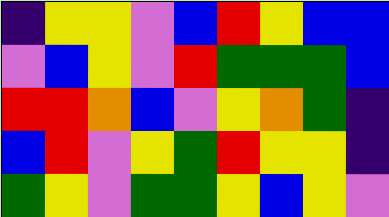[["indigo", "yellow", "yellow", "violet", "blue", "red", "yellow", "blue", "blue"], ["violet", "blue", "yellow", "violet", "red", "green", "green", "green", "blue"], ["red", "red", "orange", "blue", "violet", "yellow", "orange", "green", "indigo"], ["blue", "red", "violet", "yellow", "green", "red", "yellow", "yellow", "indigo"], ["green", "yellow", "violet", "green", "green", "yellow", "blue", "yellow", "violet"]]